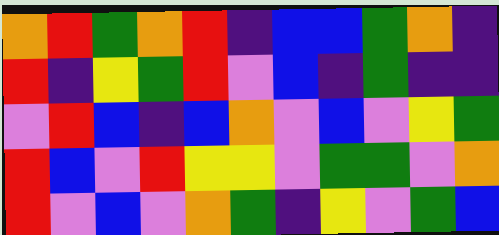[["orange", "red", "green", "orange", "red", "indigo", "blue", "blue", "green", "orange", "indigo"], ["red", "indigo", "yellow", "green", "red", "violet", "blue", "indigo", "green", "indigo", "indigo"], ["violet", "red", "blue", "indigo", "blue", "orange", "violet", "blue", "violet", "yellow", "green"], ["red", "blue", "violet", "red", "yellow", "yellow", "violet", "green", "green", "violet", "orange"], ["red", "violet", "blue", "violet", "orange", "green", "indigo", "yellow", "violet", "green", "blue"]]